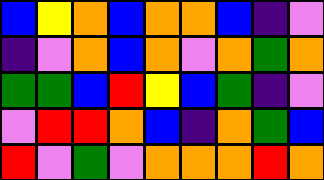[["blue", "yellow", "orange", "blue", "orange", "orange", "blue", "indigo", "violet"], ["indigo", "violet", "orange", "blue", "orange", "violet", "orange", "green", "orange"], ["green", "green", "blue", "red", "yellow", "blue", "green", "indigo", "violet"], ["violet", "red", "red", "orange", "blue", "indigo", "orange", "green", "blue"], ["red", "violet", "green", "violet", "orange", "orange", "orange", "red", "orange"]]